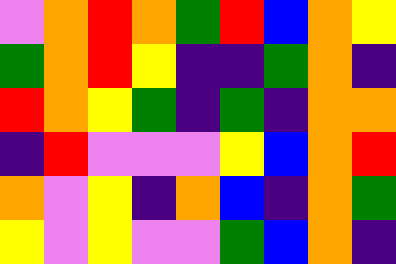[["violet", "orange", "red", "orange", "green", "red", "blue", "orange", "yellow"], ["green", "orange", "red", "yellow", "indigo", "indigo", "green", "orange", "indigo"], ["red", "orange", "yellow", "green", "indigo", "green", "indigo", "orange", "orange"], ["indigo", "red", "violet", "violet", "violet", "yellow", "blue", "orange", "red"], ["orange", "violet", "yellow", "indigo", "orange", "blue", "indigo", "orange", "green"], ["yellow", "violet", "yellow", "violet", "violet", "green", "blue", "orange", "indigo"]]